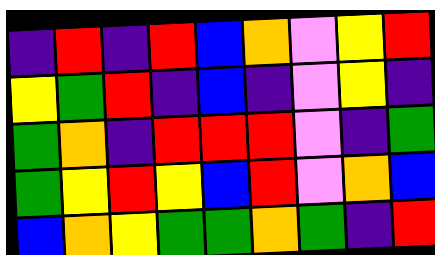[["indigo", "red", "indigo", "red", "blue", "orange", "violet", "yellow", "red"], ["yellow", "green", "red", "indigo", "blue", "indigo", "violet", "yellow", "indigo"], ["green", "orange", "indigo", "red", "red", "red", "violet", "indigo", "green"], ["green", "yellow", "red", "yellow", "blue", "red", "violet", "orange", "blue"], ["blue", "orange", "yellow", "green", "green", "orange", "green", "indigo", "red"]]